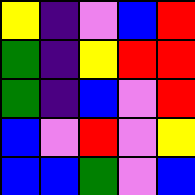[["yellow", "indigo", "violet", "blue", "red"], ["green", "indigo", "yellow", "red", "red"], ["green", "indigo", "blue", "violet", "red"], ["blue", "violet", "red", "violet", "yellow"], ["blue", "blue", "green", "violet", "blue"]]